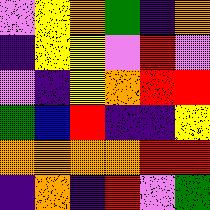[["violet", "yellow", "orange", "green", "indigo", "orange"], ["indigo", "yellow", "yellow", "violet", "red", "violet"], ["violet", "indigo", "yellow", "orange", "red", "red"], ["green", "blue", "red", "indigo", "indigo", "yellow"], ["orange", "orange", "orange", "orange", "red", "red"], ["indigo", "orange", "indigo", "red", "violet", "green"]]